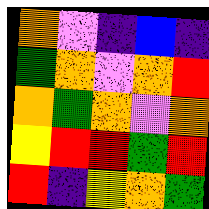[["orange", "violet", "indigo", "blue", "indigo"], ["green", "orange", "violet", "orange", "red"], ["orange", "green", "orange", "violet", "orange"], ["yellow", "red", "red", "green", "red"], ["red", "indigo", "yellow", "orange", "green"]]